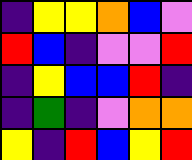[["indigo", "yellow", "yellow", "orange", "blue", "violet"], ["red", "blue", "indigo", "violet", "violet", "red"], ["indigo", "yellow", "blue", "blue", "red", "indigo"], ["indigo", "green", "indigo", "violet", "orange", "orange"], ["yellow", "indigo", "red", "blue", "yellow", "red"]]